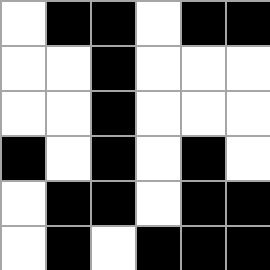[["white", "black", "black", "white", "black", "black"], ["white", "white", "black", "white", "white", "white"], ["white", "white", "black", "white", "white", "white"], ["black", "white", "black", "white", "black", "white"], ["white", "black", "black", "white", "black", "black"], ["white", "black", "white", "black", "black", "black"]]